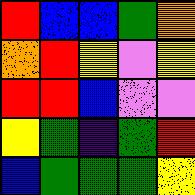[["red", "blue", "blue", "green", "orange"], ["orange", "red", "yellow", "violet", "yellow"], ["red", "red", "blue", "violet", "violet"], ["yellow", "green", "indigo", "green", "red"], ["blue", "green", "green", "green", "yellow"]]